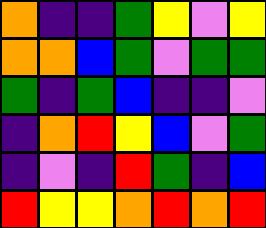[["orange", "indigo", "indigo", "green", "yellow", "violet", "yellow"], ["orange", "orange", "blue", "green", "violet", "green", "green"], ["green", "indigo", "green", "blue", "indigo", "indigo", "violet"], ["indigo", "orange", "red", "yellow", "blue", "violet", "green"], ["indigo", "violet", "indigo", "red", "green", "indigo", "blue"], ["red", "yellow", "yellow", "orange", "red", "orange", "red"]]